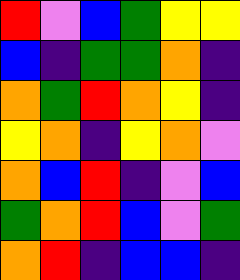[["red", "violet", "blue", "green", "yellow", "yellow"], ["blue", "indigo", "green", "green", "orange", "indigo"], ["orange", "green", "red", "orange", "yellow", "indigo"], ["yellow", "orange", "indigo", "yellow", "orange", "violet"], ["orange", "blue", "red", "indigo", "violet", "blue"], ["green", "orange", "red", "blue", "violet", "green"], ["orange", "red", "indigo", "blue", "blue", "indigo"]]